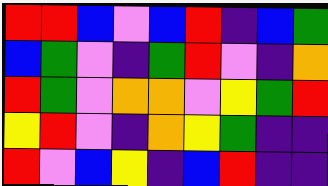[["red", "red", "blue", "violet", "blue", "red", "indigo", "blue", "green"], ["blue", "green", "violet", "indigo", "green", "red", "violet", "indigo", "orange"], ["red", "green", "violet", "orange", "orange", "violet", "yellow", "green", "red"], ["yellow", "red", "violet", "indigo", "orange", "yellow", "green", "indigo", "indigo"], ["red", "violet", "blue", "yellow", "indigo", "blue", "red", "indigo", "indigo"]]